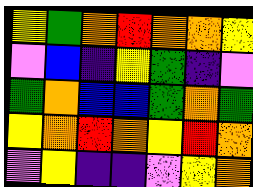[["yellow", "green", "orange", "red", "orange", "orange", "yellow"], ["violet", "blue", "indigo", "yellow", "green", "indigo", "violet"], ["green", "orange", "blue", "blue", "green", "orange", "green"], ["yellow", "orange", "red", "orange", "yellow", "red", "orange"], ["violet", "yellow", "indigo", "indigo", "violet", "yellow", "orange"]]